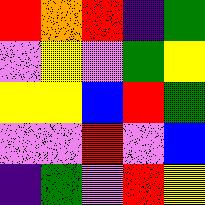[["red", "orange", "red", "indigo", "green"], ["violet", "yellow", "violet", "green", "yellow"], ["yellow", "yellow", "blue", "red", "green"], ["violet", "violet", "red", "violet", "blue"], ["indigo", "green", "violet", "red", "yellow"]]